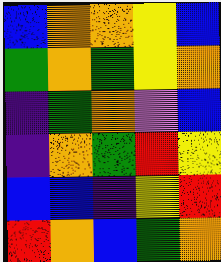[["blue", "orange", "orange", "yellow", "blue"], ["green", "orange", "green", "yellow", "orange"], ["indigo", "green", "orange", "violet", "blue"], ["indigo", "orange", "green", "red", "yellow"], ["blue", "blue", "indigo", "yellow", "red"], ["red", "orange", "blue", "green", "orange"]]